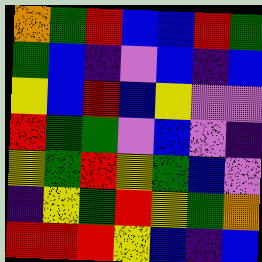[["orange", "green", "red", "blue", "blue", "red", "green"], ["green", "blue", "indigo", "violet", "blue", "indigo", "blue"], ["yellow", "blue", "red", "blue", "yellow", "violet", "violet"], ["red", "green", "green", "violet", "blue", "violet", "indigo"], ["yellow", "green", "red", "yellow", "green", "blue", "violet"], ["indigo", "yellow", "green", "red", "yellow", "green", "orange"], ["red", "red", "red", "yellow", "blue", "indigo", "blue"]]